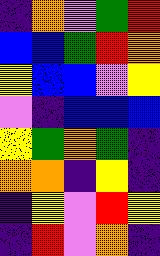[["indigo", "orange", "violet", "green", "red"], ["blue", "blue", "green", "red", "orange"], ["yellow", "blue", "blue", "violet", "yellow"], ["violet", "indigo", "blue", "blue", "blue"], ["yellow", "green", "orange", "green", "indigo"], ["orange", "orange", "indigo", "yellow", "indigo"], ["indigo", "yellow", "violet", "red", "yellow"], ["indigo", "red", "violet", "orange", "indigo"]]